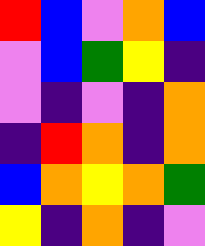[["red", "blue", "violet", "orange", "blue"], ["violet", "blue", "green", "yellow", "indigo"], ["violet", "indigo", "violet", "indigo", "orange"], ["indigo", "red", "orange", "indigo", "orange"], ["blue", "orange", "yellow", "orange", "green"], ["yellow", "indigo", "orange", "indigo", "violet"]]